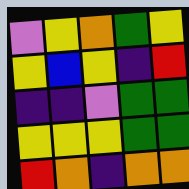[["violet", "yellow", "orange", "green", "yellow"], ["yellow", "blue", "yellow", "indigo", "red"], ["indigo", "indigo", "violet", "green", "green"], ["yellow", "yellow", "yellow", "green", "green"], ["red", "orange", "indigo", "orange", "orange"]]